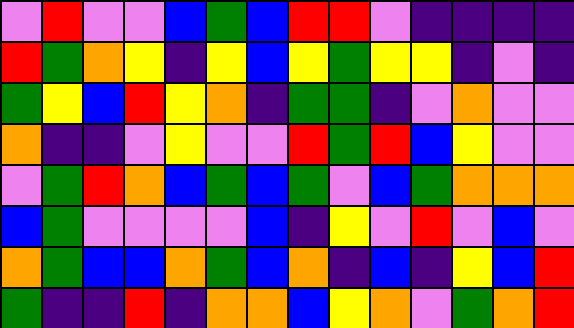[["violet", "red", "violet", "violet", "blue", "green", "blue", "red", "red", "violet", "indigo", "indigo", "indigo", "indigo"], ["red", "green", "orange", "yellow", "indigo", "yellow", "blue", "yellow", "green", "yellow", "yellow", "indigo", "violet", "indigo"], ["green", "yellow", "blue", "red", "yellow", "orange", "indigo", "green", "green", "indigo", "violet", "orange", "violet", "violet"], ["orange", "indigo", "indigo", "violet", "yellow", "violet", "violet", "red", "green", "red", "blue", "yellow", "violet", "violet"], ["violet", "green", "red", "orange", "blue", "green", "blue", "green", "violet", "blue", "green", "orange", "orange", "orange"], ["blue", "green", "violet", "violet", "violet", "violet", "blue", "indigo", "yellow", "violet", "red", "violet", "blue", "violet"], ["orange", "green", "blue", "blue", "orange", "green", "blue", "orange", "indigo", "blue", "indigo", "yellow", "blue", "red"], ["green", "indigo", "indigo", "red", "indigo", "orange", "orange", "blue", "yellow", "orange", "violet", "green", "orange", "red"]]